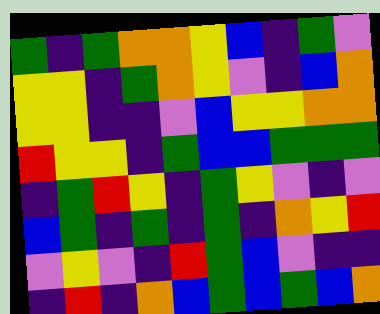[["green", "indigo", "green", "orange", "orange", "yellow", "blue", "indigo", "green", "violet"], ["yellow", "yellow", "indigo", "green", "orange", "yellow", "violet", "indigo", "blue", "orange"], ["yellow", "yellow", "indigo", "indigo", "violet", "blue", "yellow", "yellow", "orange", "orange"], ["red", "yellow", "yellow", "indigo", "green", "blue", "blue", "green", "green", "green"], ["indigo", "green", "red", "yellow", "indigo", "green", "yellow", "violet", "indigo", "violet"], ["blue", "green", "indigo", "green", "indigo", "green", "indigo", "orange", "yellow", "red"], ["violet", "yellow", "violet", "indigo", "red", "green", "blue", "violet", "indigo", "indigo"], ["indigo", "red", "indigo", "orange", "blue", "green", "blue", "green", "blue", "orange"]]